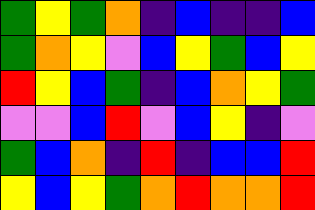[["green", "yellow", "green", "orange", "indigo", "blue", "indigo", "indigo", "blue"], ["green", "orange", "yellow", "violet", "blue", "yellow", "green", "blue", "yellow"], ["red", "yellow", "blue", "green", "indigo", "blue", "orange", "yellow", "green"], ["violet", "violet", "blue", "red", "violet", "blue", "yellow", "indigo", "violet"], ["green", "blue", "orange", "indigo", "red", "indigo", "blue", "blue", "red"], ["yellow", "blue", "yellow", "green", "orange", "red", "orange", "orange", "red"]]